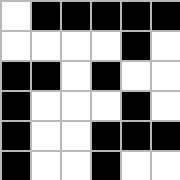[["white", "black", "black", "black", "black", "black"], ["white", "white", "white", "white", "black", "white"], ["black", "black", "white", "black", "white", "white"], ["black", "white", "white", "white", "black", "white"], ["black", "white", "white", "black", "black", "black"], ["black", "white", "white", "black", "white", "white"]]